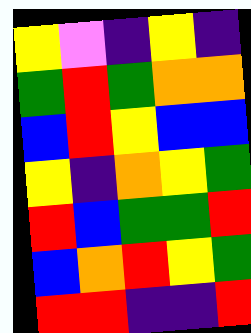[["yellow", "violet", "indigo", "yellow", "indigo"], ["green", "red", "green", "orange", "orange"], ["blue", "red", "yellow", "blue", "blue"], ["yellow", "indigo", "orange", "yellow", "green"], ["red", "blue", "green", "green", "red"], ["blue", "orange", "red", "yellow", "green"], ["red", "red", "indigo", "indigo", "red"]]